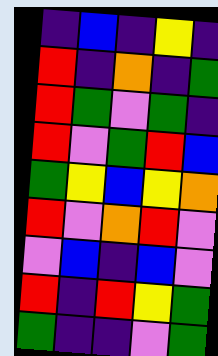[["indigo", "blue", "indigo", "yellow", "indigo"], ["red", "indigo", "orange", "indigo", "green"], ["red", "green", "violet", "green", "indigo"], ["red", "violet", "green", "red", "blue"], ["green", "yellow", "blue", "yellow", "orange"], ["red", "violet", "orange", "red", "violet"], ["violet", "blue", "indigo", "blue", "violet"], ["red", "indigo", "red", "yellow", "green"], ["green", "indigo", "indigo", "violet", "green"]]